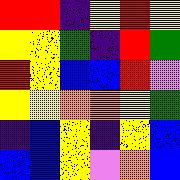[["red", "red", "indigo", "yellow", "red", "yellow"], ["yellow", "yellow", "green", "indigo", "red", "green"], ["red", "yellow", "blue", "blue", "red", "violet"], ["yellow", "yellow", "orange", "orange", "yellow", "green"], ["indigo", "blue", "yellow", "indigo", "yellow", "blue"], ["blue", "blue", "yellow", "violet", "orange", "blue"]]